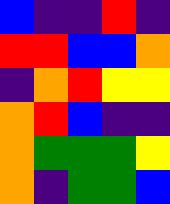[["blue", "indigo", "indigo", "red", "indigo"], ["red", "red", "blue", "blue", "orange"], ["indigo", "orange", "red", "yellow", "yellow"], ["orange", "red", "blue", "indigo", "indigo"], ["orange", "green", "green", "green", "yellow"], ["orange", "indigo", "green", "green", "blue"]]